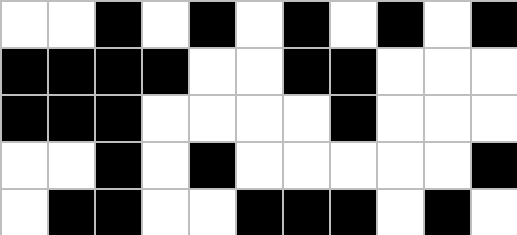[["white", "white", "black", "white", "black", "white", "black", "white", "black", "white", "black"], ["black", "black", "black", "black", "white", "white", "black", "black", "white", "white", "white"], ["black", "black", "black", "white", "white", "white", "white", "black", "white", "white", "white"], ["white", "white", "black", "white", "black", "white", "white", "white", "white", "white", "black"], ["white", "black", "black", "white", "white", "black", "black", "black", "white", "black", "white"]]